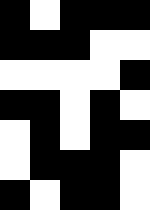[["black", "white", "black", "black", "black"], ["black", "black", "black", "white", "white"], ["white", "white", "white", "white", "black"], ["black", "black", "white", "black", "white"], ["white", "black", "white", "black", "black"], ["white", "black", "black", "black", "white"], ["black", "white", "black", "black", "white"]]